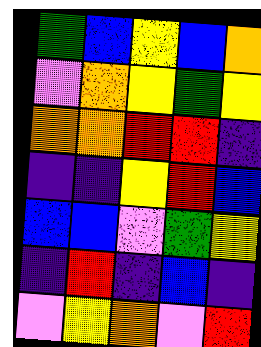[["green", "blue", "yellow", "blue", "orange"], ["violet", "orange", "yellow", "green", "yellow"], ["orange", "orange", "red", "red", "indigo"], ["indigo", "indigo", "yellow", "red", "blue"], ["blue", "blue", "violet", "green", "yellow"], ["indigo", "red", "indigo", "blue", "indigo"], ["violet", "yellow", "orange", "violet", "red"]]